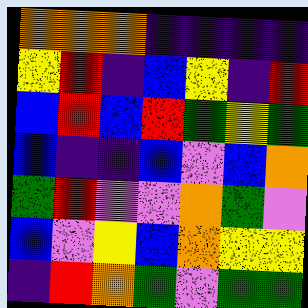[["orange", "orange", "orange", "indigo", "indigo", "indigo", "indigo"], ["yellow", "red", "indigo", "blue", "yellow", "indigo", "red"], ["blue", "red", "blue", "red", "green", "yellow", "green"], ["blue", "indigo", "indigo", "blue", "violet", "blue", "orange"], ["green", "red", "violet", "violet", "orange", "green", "violet"], ["blue", "violet", "yellow", "blue", "orange", "yellow", "yellow"], ["indigo", "red", "orange", "green", "violet", "green", "green"]]